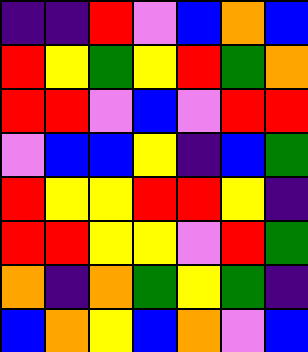[["indigo", "indigo", "red", "violet", "blue", "orange", "blue"], ["red", "yellow", "green", "yellow", "red", "green", "orange"], ["red", "red", "violet", "blue", "violet", "red", "red"], ["violet", "blue", "blue", "yellow", "indigo", "blue", "green"], ["red", "yellow", "yellow", "red", "red", "yellow", "indigo"], ["red", "red", "yellow", "yellow", "violet", "red", "green"], ["orange", "indigo", "orange", "green", "yellow", "green", "indigo"], ["blue", "orange", "yellow", "blue", "orange", "violet", "blue"]]